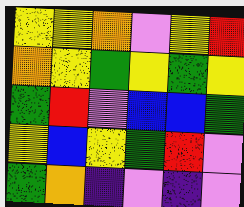[["yellow", "yellow", "orange", "violet", "yellow", "red"], ["orange", "yellow", "green", "yellow", "green", "yellow"], ["green", "red", "violet", "blue", "blue", "green"], ["yellow", "blue", "yellow", "green", "red", "violet"], ["green", "orange", "indigo", "violet", "indigo", "violet"]]